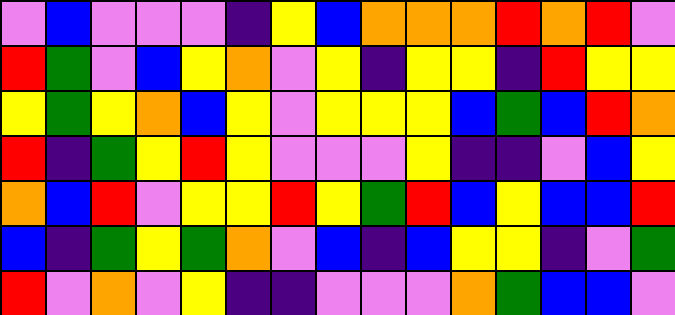[["violet", "blue", "violet", "violet", "violet", "indigo", "yellow", "blue", "orange", "orange", "orange", "red", "orange", "red", "violet"], ["red", "green", "violet", "blue", "yellow", "orange", "violet", "yellow", "indigo", "yellow", "yellow", "indigo", "red", "yellow", "yellow"], ["yellow", "green", "yellow", "orange", "blue", "yellow", "violet", "yellow", "yellow", "yellow", "blue", "green", "blue", "red", "orange"], ["red", "indigo", "green", "yellow", "red", "yellow", "violet", "violet", "violet", "yellow", "indigo", "indigo", "violet", "blue", "yellow"], ["orange", "blue", "red", "violet", "yellow", "yellow", "red", "yellow", "green", "red", "blue", "yellow", "blue", "blue", "red"], ["blue", "indigo", "green", "yellow", "green", "orange", "violet", "blue", "indigo", "blue", "yellow", "yellow", "indigo", "violet", "green"], ["red", "violet", "orange", "violet", "yellow", "indigo", "indigo", "violet", "violet", "violet", "orange", "green", "blue", "blue", "violet"]]